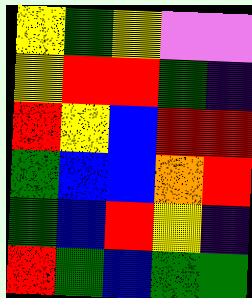[["yellow", "green", "yellow", "violet", "violet"], ["yellow", "red", "red", "green", "indigo"], ["red", "yellow", "blue", "red", "red"], ["green", "blue", "blue", "orange", "red"], ["green", "blue", "red", "yellow", "indigo"], ["red", "green", "blue", "green", "green"]]